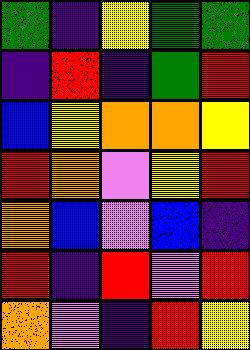[["green", "indigo", "yellow", "green", "green"], ["indigo", "red", "indigo", "green", "red"], ["blue", "yellow", "orange", "orange", "yellow"], ["red", "orange", "violet", "yellow", "red"], ["orange", "blue", "violet", "blue", "indigo"], ["red", "indigo", "red", "violet", "red"], ["orange", "violet", "indigo", "red", "yellow"]]